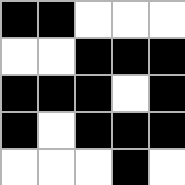[["black", "black", "white", "white", "white"], ["white", "white", "black", "black", "black"], ["black", "black", "black", "white", "black"], ["black", "white", "black", "black", "black"], ["white", "white", "white", "black", "white"]]